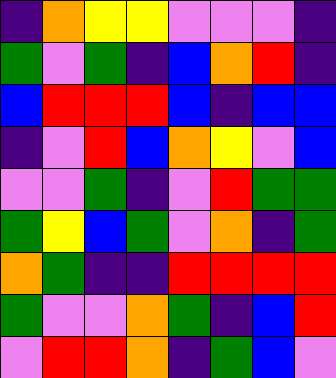[["indigo", "orange", "yellow", "yellow", "violet", "violet", "violet", "indigo"], ["green", "violet", "green", "indigo", "blue", "orange", "red", "indigo"], ["blue", "red", "red", "red", "blue", "indigo", "blue", "blue"], ["indigo", "violet", "red", "blue", "orange", "yellow", "violet", "blue"], ["violet", "violet", "green", "indigo", "violet", "red", "green", "green"], ["green", "yellow", "blue", "green", "violet", "orange", "indigo", "green"], ["orange", "green", "indigo", "indigo", "red", "red", "red", "red"], ["green", "violet", "violet", "orange", "green", "indigo", "blue", "red"], ["violet", "red", "red", "orange", "indigo", "green", "blue", "violet"]]